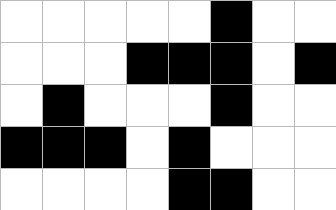[["white", "white", "white", "white", "white", "black", "white", "white"], ["white", "white", "white", "black", "black", "black", "white", "black"], ["white", "black", "white", "white", "white", "black", "white", "white"], ["black", "black", "black", "white", "black", "white", "white", "white"], ["white", "white", "white", "white", "black", "black", "white", "white"]]